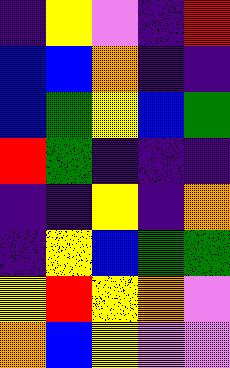[["indigo", "yellow", "violet", "indigo", "red"], ["blue", "blue", "orange", "indigo", "indigo"], ["blue", "green", "yellow", "blue", "green"], ["red", "green", "indigo", "indigo", "indigo"], ["indigo", "indigo", "yellow", "indigo", "orange"], ["indigo", "yellow", "blue", "green", "green"], ["yellow", "red", "yellow", "orange", "violet"], ["orange", "blue", "yellow", "violet", "violet"]]